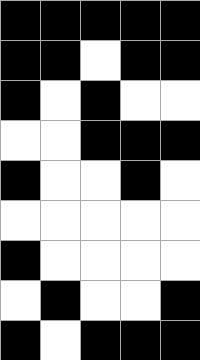[["black", "black", "black", "black", "black"], ["black", "black", "white", "black", "black"], ["black", "white", "black", "white", "white"], ["white", "white", "black", "black", "black"], ["black", "white", "white", "black", "white"], ["white", "white", "white", "white", "white"], ["black", "white", "white", "white", "white"], ["white", "black", "white", "white", "black"], ["black", "white", "black", "black", "black"]]